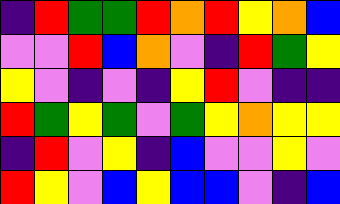[["indigo", "red", "green", "green", "red", "orange", "red", "yellow", "orange", "blue"], ["violet", "violet", "red", "blue", "orange", "violet", "indigo", "red", "green", "yellow"], ["yellow", "violet", "indigo", "violet", "indigo", "yellow", "red", "violet", "indigo", "indigo"], ["red", "green", "yellow", "green", "violet", "green", "yellow", "orange", "yellow", "yellow"], ["indigo", "red", "violet", "yellow", "indigo", "blue", "violet", "violet", "yellow", "violet"], ["red", "yellow", "violet", "blue", "yellow", "blue", "blue", "violet", "indigo", "blue"]]